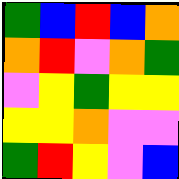[["green", "blue", "red", "blue", "orange"], ["orange", "red", "violet", "orange", "green"], ["violet", "yellow", "green", "yellow", "yellow"], ["yellow", "yellow", "orange", "violet", "violet"], ["green", "red", "yellow", "violet", "blue"]]